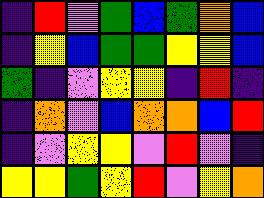[["indigo", "red", "violet", "green", "blue", "green", "orange", "blue"], ["indigo", "yellow", "blue", "green", "green", "yellow", "yellow", "blue"], ["green", "indigo", "violet", "yellow", "yellow", "indigo", "red", "indigo"], ["indigo", "orange", "violet", "blue", "orange", "orange", "blue", "red"], ["indigo", "violet", "yellow", "yellow", "violet", "red", "violet", "indigo"], ["yellow", "yellow", "green", "yellow", "red", "violet", "yellow", "orange"]]